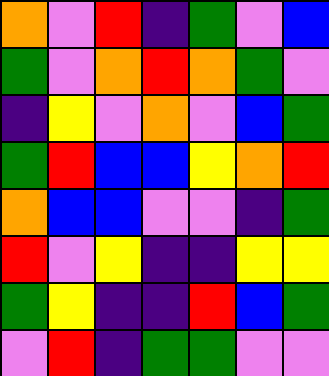[["orange", "violet", "red", "indigo", "green", "violet", "blue"], ["green", "violet", "orange", "red", "orange", "green", "violet"], ["indigo", "yellow", "violet", "orange", "violet", "blue", "green"], ["green", "red", "blue", "blue", "yellow", "orange", "red"], ["orange", "blue", "blue", "violet", "violet", "indigo", "green"], ["red", "violet", "yellow", "indigo", "indigo", "yellow", "yellow"], ["green", "yellow", "indigo", "indigo", "red", "blue", "green"], ["violet", "red", "indigo", "green", "green", "violet", "violet"]]